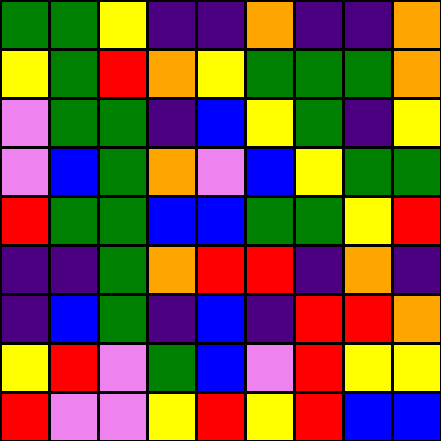[["green", "green", "yellow", "indigo", "indigo", "orange", "indigo", "indigo", "orange"], ["yellow", "green", "red", "orange", "yellow", "green", "green", "green", "orange"], ["violet", "green", "green", "indigo", "blue", "yellow", "green", "indigo", "yellow"], ["violet", "blue", "green", "orange", "violet", "blue", "yellow", "green", "green"], ["red", "green", "green", "blue", "blue", "green", "green", "yellow", "red"], ["indigo", "indigo", "green", "orange", "red", "red", "indigo", "orange", "indigo"], ["indigo", "blue", "green", "indigo", "blue", "indigo", "red", "red", "orange"], ["yellow", "red", "violet", "green", "blue", "violet", "red", "yellow", "yellow"], ["red", "violet", "violet", "yellow", "red", "yellow", "red", "blue", "blue"]]